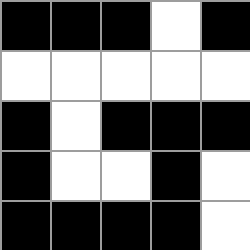[["black", "black", "black", "white", "black"], ["white", "white", "white", "white", "white"], ["black", "white", "black", "black", "black"], ["black", "white", "white", "black", "white"], ["black", "black", "black", "black", "white"]]